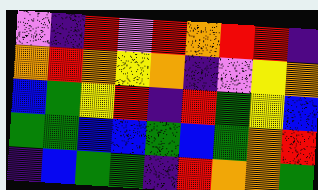[["violet", "indigo", "red", "violet", "red", "orange", "red", "red", "indigo"], ["orange", "red", "orange", "yellow", "orange", "indigo", "violet", "yellow", "orange"], ["blue", "green", "yellow", "red", "indigo", "red", "green", "yellow", "blue"], ["green", "green", "blue", "blue", "green", "blue", "green", "orange", "red"], ["indigo", "blue", "green", "green", "indigo", "red", "orange", "orange", "green"]]